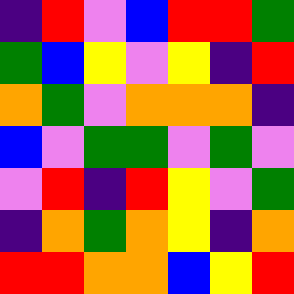[["indigo", "red", "violet", "blue", "red", "red", "green"], ["green", "blue", "yellow", "violet", "yellow", "indigo", "red"], ["orange", "green", "violet", "orange", "orange", "orange", "indigo"], ["blue", "violet", "green", "green", "violet", "green", "violet"], ["violet", "red", "indigo", "red", "yellow", "violet", "green"], ["indigo", "orange", "green", "orange", "yellow", "indigo", "orange"], ["red", "red", "orange", "orange", "blue", "yellow", "red"]]